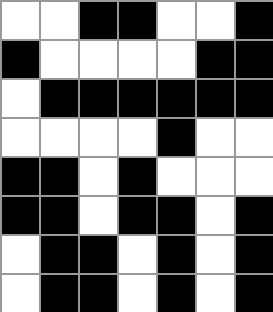[["white", "white", "black", "black", "white", "white", "black"], ["black", "white", "white", "white", "white", "black", "black"], ["white", "black", "black", "black", "black", "black", "black"], ["white", "white", "white", "white", "black", "white", "white"], ["black", "black", "white", "black", "white", "white", "white"], ["black", "black", "white", "black", "black", "white", "black"], ["white", "black", "black", "white", "black", "white", "black"], ["white", "black", "black", "white", "black", "white", "black"]]